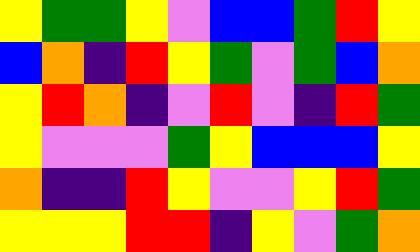[["yellow", "green", "green", "yellow", "violet", "blue", "blue", "green", "red", "yellow"], ["blue", "orange", "indigo", "red", "yellow", "green", "violet", "green", "blue", "orange"], ["yellow", "red", "orange", "indigo", "violet", "red", "violet", "indigo", "red", "green"], ["yellow", "violet", "violet", "violet", "green", "yellow", "blue", "blue", "blue", "yellow"], ["orange", "indigo", "indigo", "red", "yellow", "violet", "violet", "yellow", "red", "green"], ["yellow", "yellow", "yellow", "red", "red", "indigo", "yellow", "violet", "green", "orange"]]